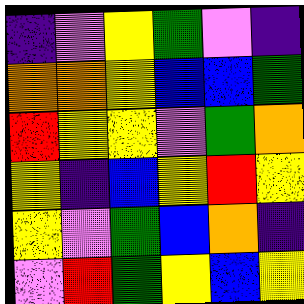[["indigo", "violet", "yellow", "green", "violet", "indigo"], ["orange", "orange", "yellow", "blue", "blue", "green"], ["red", "yellow", "yellow", "violet", "green", "orange"], ["yellow", "indigo", "blue", "yellow", "red", "yellow"], ["yellow", "violet", "green", "blue", "orange", "indigo"], ["violet", "red", "green", "yellow", "blue", "yellow"]]